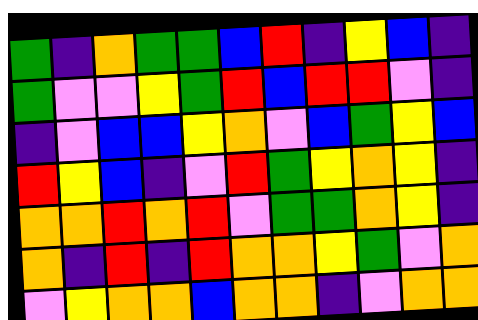[["green", "indigo", "orange", "green", "green", "blue", "red", "indigo", "yellow", "blue", "indigo"], ["green", "violet", "violet", "yellow", "green", "red", "blue", "red", "red", "violet", "indigo"], ["indigo", "violet", "blue", "blue", "yellow", "orange", "violet", "blue", "green", "yellow", "blue"], ["red", "yellow", "blue", "indigo", "violet", "red", "green", "yellow", "orange", "yellow", "indigo"], ["orange", "orange", "red", "orange", "red", "violet", "green", "green", "orange", "yellow", "indigo"], ["orange", "indigo", "red", "indigo", "red", "orange", "orange", "yellow", "green", "violet", "orange"], ["violet", "yellow", "orange", "orange", "blue", "orange", "orange", "indigo", "violet", "orange", "orange"]]